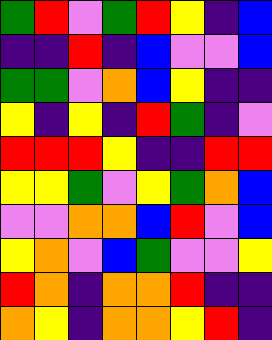[["green", "red", "violet", "green", "red", "yellow", "indigo", "blue"], ["indigo", "indigo", "red", "indigo", "blue", "violet", "violet", "blue"], ["green", "green", "violet", "orange", "blue", "yellow", "indigo", "indigo"], ["yellow", "indigo", "yellow", "indigo", "red", "green", "indigo", "violet"], ["red", "red", "red", "yellow", "indigo", "indigo", "red", "red"], ["yellow", "yellow", "green", "violet", "yellow", "green", "orange", "blue"], ["violet", "violet", "orange", "orange", "blue", "red", "violet", "blue"], ["yellow", "orange", "violet", "blue", "green", "violet", "violet", "yellow"], ["red", "orange", "indigo", "orange", "orange", "red", "indigo", "indigo"], ["orange", "yellow", "indigo", "orange", "orange", "yellow", "red", "indigo"]]